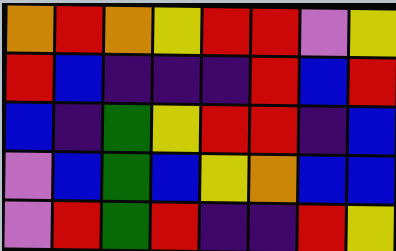[["orange", "red", "orange", "yellow", "red", "red", "violet", "yellow"], ["red", "blue", "indigo", "indigo", "indigo", "red", "blue", "red"], ["blue", "indigo", "green", "yellow", "red", "red", "indigo", "blue"], ["violet", "blue", "green", "blue", "yellow", "orange", "blue", "blue"], ["violet", "red", "green", "red", "indigo", "indigo", "red", "yellow"]]